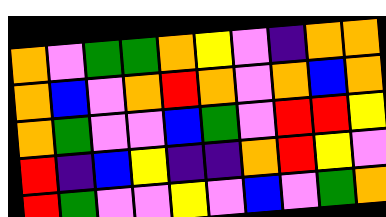[["orange", "violet", "green", "green", "orange", "yellow", "violet", "indigo", "orange", "orange"], ["orange", "blue", "violet", "orange", "red", "orange", "violet", "orange", "blue", "orange"], ["orange", "green", "violet", "violet", "blue", "green", "violet", "red", "red", "yellow"], ["red", "indigo", "blue", "yellow", "indigo", "indigo", "orange", "red", "yellow", "violet"], ["red", "green", "violet", "violet", "yellow", "violet", "blue", "violet", "green", "orange"]]